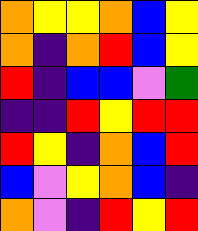[["orange", "yellow", "yellow", "orange", "blue", "yellow"], ["orange", "indigo", "orange", "red", "blue", "yellow"], ["red", "indigo", "blue", "blue", "violet", "green"], ["indigo", "indigo", "red", "yellow", "red", "red"], ["red", "yellow", "indigo", "orange", "blue", "red"], ["blue", "violet", "yellow", "orange", "blue", "indigo"], ["orange", "violet", "indigo", "red", "yellow", "red"]]